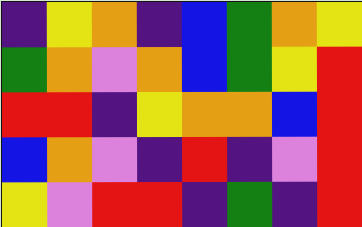[["indigo", "yellow", "orange", "indigo", "blue", "green", "orange", "yellow"], ["green", "orange", "violet", "orange", "blue", "green", "yellow", "red"], ["red", "red", "indigo", "yellow", "orange", "orange", "blue", "red"], ["blue", "orange", "violet", "indigo", "red", "indigo", "violet", "red"], ["yellow", "violet", "red", "red", "indigo", "green", "indigo", "red"]]